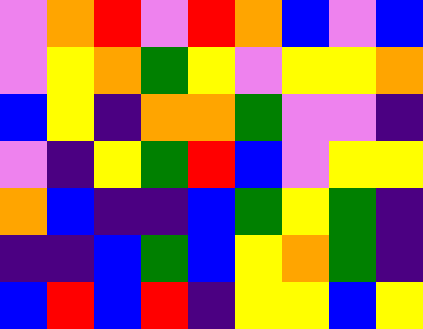[["violet", "orange", "red", "violet", "red", "orange", "blue", "violet", "blue"], ["violet", "yellow", "orange", "green", "yellow", "violet", "yellow", "yellow", "orange"], ["blue", "yellow", "indigo", "orange", "orange", "green", "violet", "violet", "indigo"], ["violet", "indigo", "yellow", "green", "red", "blue", "violet", "yellow", "yellow"], ["orange", "blue", "indigo", "indigo", "blue", "green", "yellow", "green", "indigo"], ["indigo", "indigo", "blue", "green", "blue", "yellow", "orange", "green", "indigo"], ["blue", "red", "blue", "red", "indigo", "yellow", "yellow", "blue", "yellow"]]